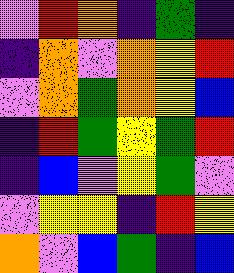[["violet", "red", "orange", "indigo", "green", "indigo"], ["indigo", "orange", "violet", "orange", "yellow", "red"], ["violet", "orange", "green", "orange", "yellow", "blue"], ["indigo", "red", "green", "yellow", "green", "red"], ["indigo", "blue", "violet", "yellow", "green", "violet"], ["violet", "yellow", "yellow", "indigo", "red", "yellow"], ["orange", "violet", "blue", "green", "indigo", "blue"]]